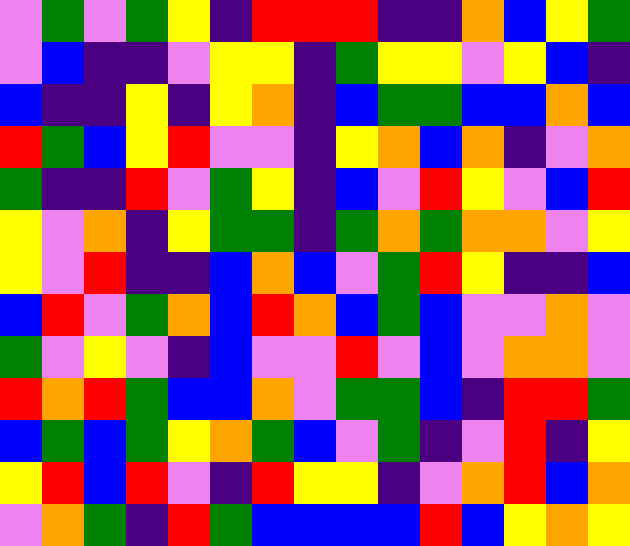[["violet", "green", "violet", "green", "yellow", "indigo", "red", "red", "red", "indigo", "indigo", "orange", "blue", "yellow", "green"], ["violet", "blue", "indigo", "indigo", "violet", "yellow", "yellow", "indigo", "green", "yellow", "yellow", "violet", "yellow", "blue", "indigo"], ["blue", "indigo", "indigo", "yellow", "indigo", "yellow", "orange", "indigo", "blue", "green", "green", "blue", "blue", "orange", "blue"], ["red", "green", "blue", "yellow", "red", "violet", "violet", "indigo", "yellow", "orange", "blue", "orange", "indigo", "violet", "orange"], ["green", "indigo", "indigo", "red", "violet", "green", "yellow", "indigo", "blue", "violet", "red", "yellow", "violet", "blue", "red"], ["yellow", "violet", "orange", "indigo", "yellow", "green", "green", "indigo", "green", "orange", "green", "orange", "orange", "violet", "yellow"], ["yellow", "violet", "red", "indigo", "indigo", "blue", "orange", "blue", "violet", "green", "red", "yellow", "indigo", "indigo", "blue"], ["blue", "red", "violet", "green", "orange", "blue", "red", "orange", "blue", "green", "blue", "violet", "violet", "orange", "violet"], ["green", "violet", "yellow", "violet", "indigo", "blue", "violet", "violet", "red", "violet", "blue", "violet", "orange", "orange", "violet"], ["red", "orange", "red", "green", "blue", "blue", "orange", "violet", "green", "green", "blue", "indigo", "red", "red", "green"], ["blue", "green", "blue", "green", "yellow", "orange", "green", "blue", "violet", "green", "indigo", "violet", "red", "indigo", "yellow"], ["yellow", "red", "blue", "red", "violet", "indigo", "red", "yellow", "yellow", "indigo", "violet", "orange", "red", "blue", "orange"], ["violet", "orange", "green", "indigo", "red", "green", "blue", "blue", "blue", "blue", "red", "blue", "yellow", "orange", "yellow"]]